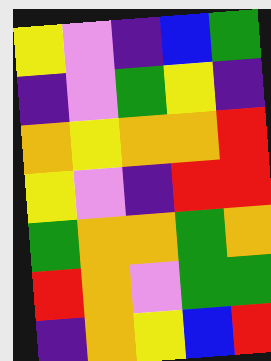[["yellow", "violet", "indigo", "blue", "green"], ["indigo", "violet", "green", "yellow", "indigo"], ["orange", "yellow", "orange", "orange", "red"], ["yellow", "violet", "indigo", "red", "red"], ["green", "orange", "orange", "green", "orange"], ["red", "orange", "violet", "green", "green"], ["indigo", "orange", "yellow", "blue", "red"]]